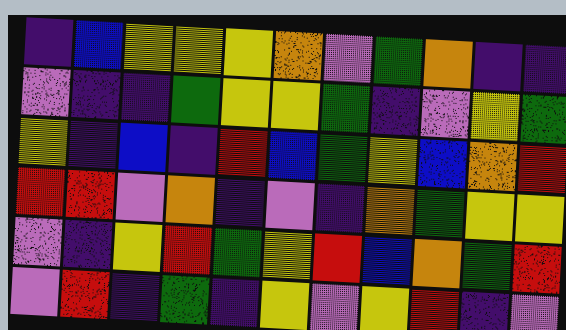[["indigo", "blue", "yellow", "yellow", "yellow", "orange", "violet", "green", "orange", "indigo", "indigo"], ["violet", "indigo", "indigo", "green", "yellow", "yellow", "green", "indigo", "violet", "yellow", "green"], ["yellow", "indigo", "blue", "indigo", "red", "blue", "green", "yellow", "blue", "orange", "red"], ["red", "red", "violet", "orange", "indigo", "violet", "indigo", "orange", "green", "yellow", "yellow"], ["violet", "indigo", "yellow", "red", "green", "yellow", "red", "blue", "orange", "green", "red"], ["violet", "red", "indigo", "green", "indigo", "yellow", "violet", "yellow", "red", "indigo", "violet"]]